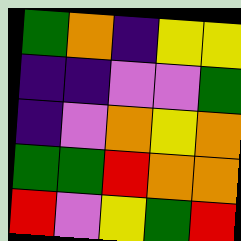[["green", "orange", "indigo", "yellow", "yellow"], ["indigo", "indigo", "violet", "violet", "green"], ["indigo", "violet", "orange", "yellow", "orange"], ["green", "green", "red", "orange", "orange"], ["red", "violet", "yellow", "green", "red"]]